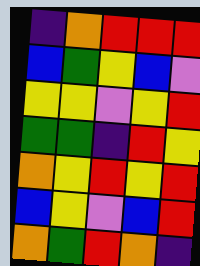[["indigo", "orange", "red", "red", "red"], ["blue", "green", "yellow", "blue", "violet"], ["yellow", "yellow", "violet", "yellow", "red"], ["green", "green", "indigo", "red", "yellow"], ["orange", "yellow", "red", "yellow", "red"], ["blue", "yellow", "violet", "blue", "red"], ["orange", "green", "red", "orange", "indigo"]]